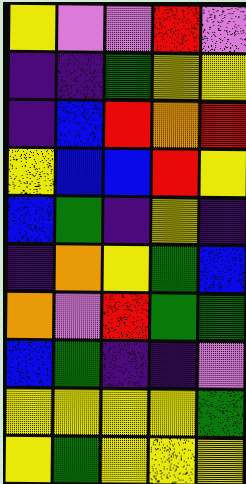[["yellow", "violet", "violet", "red", "violet"], ["indigo", "indigo", "green", "yellow", "yellow"], ["indigo", "blue", "red", "orange", "red"], ["yellow", "blue", "blue", "red", "yellow"], ["blue", "green", "indigo", "yellow", "indigo"], ["indigo", "orange", "yellow", "green", "blue"], ["orange", "violet", "red", "green", "green"], ["blue", "green", "indigo", "indigo", "violet"], ["yellow", "yellow", "yellow", "yellow", "green"], ["yellow", "green", "yellow", "yellow", "yellow"]]